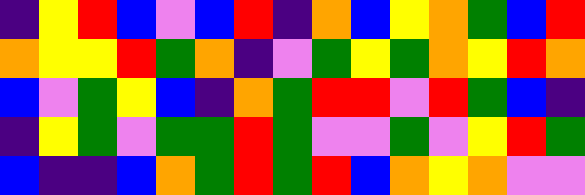[["indigo", "yellow", "red", "blue", "violet", "blue", "red", "indigo", "orange", "blue", "yellow", "orange", "green", "blue", "red"], ["orange", "yellow", "yellow", "red", "green", "orange", "indigo", "violet", "green", "yellow", "green", "orange", "yellow", "red", "orange"], ["blue", "violet", "green", "yellow", "blue", "indigo", "orange", "green", "red", "red", "violet", "red", "green", "blue", "indigo"], ["indigo", "yellow", "green", "violet", "green", "green", "red", "green", "violet", "violet", "green", "violet", "yellow", "red", "green"], ["blue", "indigo", "indigo", "blue", "orange", "green", "red", "green", "red", "blue", "orange", "yellow", "orange", "violet", "violet"]]